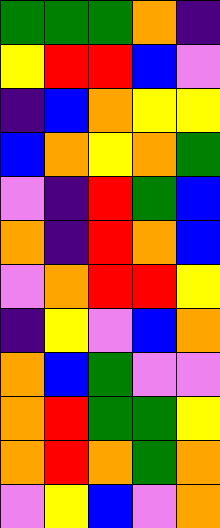[["green", "green", "green", "orange", "indigo"], ["yellow", "red", "red", "blue", "violet"], ["indigo", "blue", "orange", "yellow", "yellow"], ["blue", "orange", "yellow", "orange", "green"], ["violet", "indigo", "red", "green", "blue"], ["orange", "indigo", "red", "orange", "blue"], ["violet", "orange", "red", "red", "yellow"], ["indigo", "yellow", "violet", "blue", "orange"], ["orange", "blue", "green", "violet", "violet"], ["orange", "red", "green", "green", "yellow"], ["orange", "red", "orange", "green", "orange"], ["violet", "yellow", "blue", "violet", "orange"]]